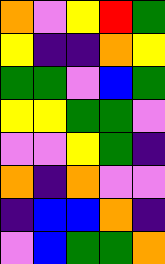[["orange", "violet", "yellow", "red", "green"], ["yellow", "indigo", "indigo", "orange", "yellow"], ["green", "green", "violet", "blue", "green"], ["yellow", "yellow", "green", "green", "violet"], ["violet", "violet", "yellow", "green", "indigo"], ["orange", "indigo", "orange", "violet", "violet"], ["indigo", "blue", "blue", "orange", "indigo"], ["violet", "blue", "green", "green", "orange"]]